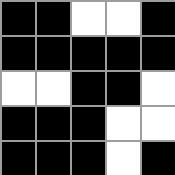[["black", "black", "white", "white", "black"], ["black", "black", "black", "black", "black"], ["white", "white", "black", "black", "white"], ["black", "black", "black", "white", "white"], ["black", "black", "black", "white", "black"]]